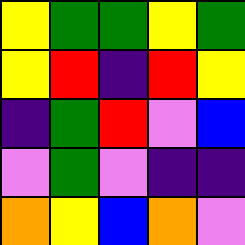[["yellow", "green", "green", "yellow", "green"], ["yellow", "red", "indigo", "red", "yellow"], ["indigo", "green", "red", "violet", "blue"], ["violet", "green", "violet", "indigo", "indigo"], ["orange", "yellow", "blue", "orange", "violet"]]